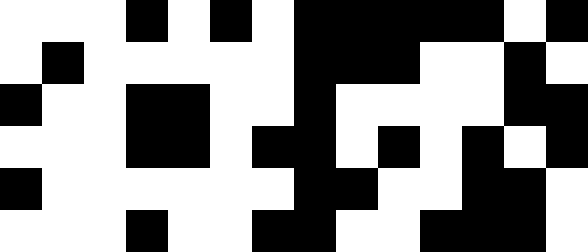[["white", "white", "white", "black", "white", "black", "white", "black", "black", "black", "black", "black", "white", "black"], ["white", "black", "white", "white", "white", "white", "white", "black", "black", "black", "white", "white", "black", "white"], ["black", "white", "white", "black", "black", "white", "white", "black", "white", "white", "white", "white", "black", "black"], ["white", "white", "white", "black", "black", "white", "black", "black", "white", "black", "white", "black", "white", "black"], ["black", "white", "white", "white", "white", "white", "white", "black", "black", "white", "white", "black", "black", "white"], ["white", "white", "white", "black", "white", "white", "black", "black", "white", "white", "black", "black", "black", "white"]]